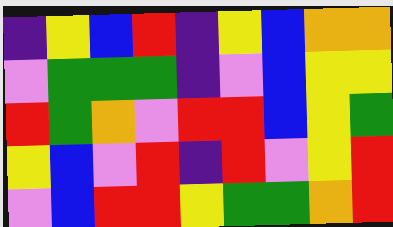[["indigo", "yellow", "blue", "red", "indigo", "yellow", "blue", "orange", "orange"], ["violet", "green", "green", "green", "indigo", "violet", "blue", "yellow", "yellow"], ["red", "green", "orange", "violet", "red", "red", "blue", "yellow", "green"], ["yellow", "blue", "violet", "red", "indigo", "red", "violet", "yellow", "red"], ["violet", "blue", "red", "red", "yellow", "green", "green", "orange", "red"]]